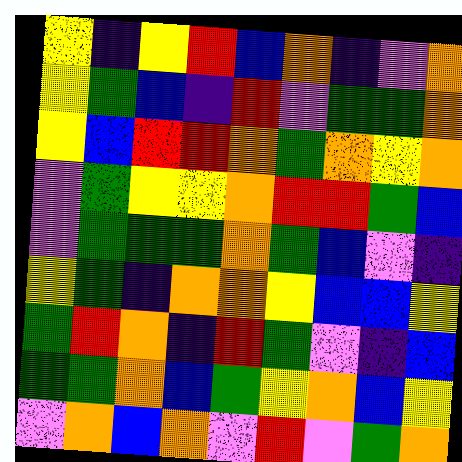[["yellow", "indigo", "yellow", "red", "blue", "orange", "indigo", "violet", "orange"], ["yellow", "green", "blue", "indigo", "red", "violet", "green", "green", "orange"], ["yellow", "blue", "red", "red", "orange", "green", "orange", "yellow", "orange"], ["violet", "green", "yellow", "yellow", "orange", "red", "red", "green", "blue"], ["violet", "green", "green", "green", "orange", "green", "blue", "violet", "indigo"], ["yellow", "green", "indigo", "orange", "orange", "yellow", "blue", "blue", "yellow"], ["green", "red", "orange", "indigo", "red", "green", "violet", "indigo", "blue"], ["green", "green", "orange", "blue", "green", "yellow", "orange", "blue", "yellow"], ["violet", "orange", "blue", "orange", "violet", "red", "violet", "green", "orange"]]